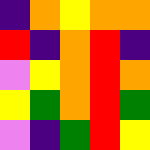[["indigo", "orange", "yellow", "orange", "orange"], ["red", "indigo", "orange", "red", "indigo"], ["violet", "yellow", "orange", "red", "orange"], ["yellow", "green", "orange", "red", "green"], ["violet", "indigo", "green", "red", "yellow"]]